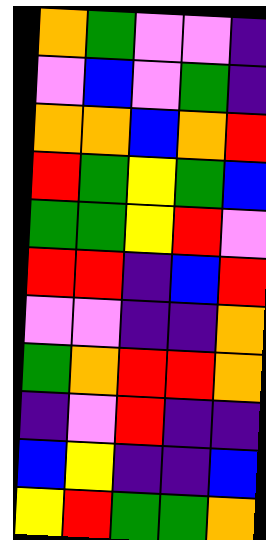[["orange", "green", "violet", "violet", "indigo"], ["violet", "blue", "violet", "green", "indigo"], ["orange", "orange", "blue", "orange", "red"], ["red", "green", "yellow", "green", "blue"], ["green", "green", "yellow", "red", "violet"], ["red", "red", "indigo", "blue", "red"], ["violet", "violet", "indigo", "indigo", "orange"], ["green", "orange", "red", "red", "orange"], ["indigo", "violet", "red", "indigo", "indigo"], ["blue", "yellow", "indigo", "indigo", "blue"], ["yellow", "red", "green", "green", "orange"]]